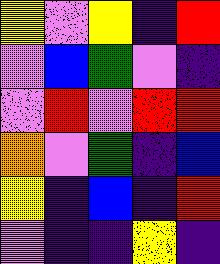[["yellow", "violet", "yellow", "indigo", "red"], ["violet", "blue", "green", "violet", "indigo"], ["violet", "red", "violet", "red", "red"], ["orange", "violet", "green", "indigo", "blue"], ["yellow", "indigo", "blue", "indigo", "red"], ["violet", "indigo", "indigo", "yellow", "indigo"]]